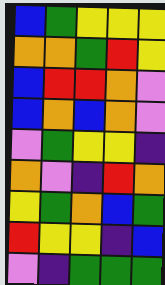[["blue", "green", "yellow", "yellow", "yellow"], ["orange", "orange", "green", "red", "yellow"], ["blue", "red", "red", "orange", "violet"], ["blue", "orange", "blue", "orange", "violet"], ["violet", "green", "yellow", "yellow", "indigo"], ["orange", "violet", "indigo", "red", "orange"], ["yellow", "green", "orange", "blue", "green"], ["red", "yellow", "yellow", "indigo", "blue"], ["violet", "indigo", "green", "green", "green"]]